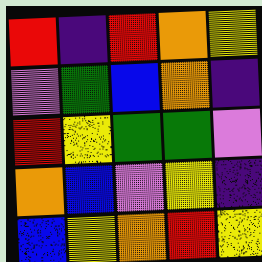[["red", "indigo", "red", "orange", "yellow"], ["violet", "green", "blue", "orange", "indigo"], ["red", "yellow", "green", "green", "violet"], ["orange", "blue", "violet", "yellow", "indigo"], ["blue", "yellow", "orange", "red", "yellow"]]